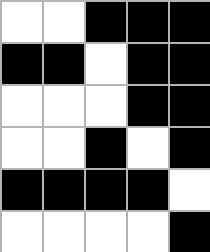[["white", "white", "black", "black", "black"], ["black", "black", "white", "black", "black"], ["white", "white", "white", "black", "black"], ["white", "white", "black", "white", "black"], ["black", "black", "black", "black", "white"], ["white", "white", "white", "white", "black"]]